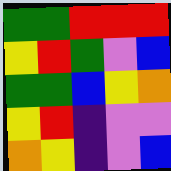[["green", "green", "red", "red", "red"], ["yellow", "red", "green", "violet", "blue"], ["green", "green", "blue", "yellow", "orange"], ["yellow", "red", "indigo", "violet", "violet"], ["orange", "yellow", "indigo", "violet", "blue"]]